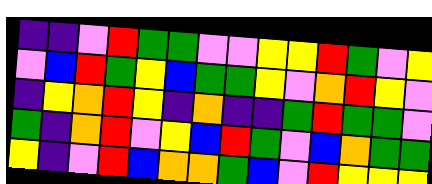[["indigo", "indigo", "violet", "red", "green", "green", "violet", "violet", "yellow", "yellow", "red", "green", "violet", "yellow"], ["violet", "blue", "red", "green", "yellow", "blue", "green", "green", "yellow", "violet", "orange", "red", "yellow", "violet"], ["indigo", "yellow", "orange", "red", "yellow", "indigo", "orange", "indigo", "indigo", "green", "red", "green", "green", "violet"], ["green", "indigo", "orange", "red", "violet", "yellow", "blue", "red", "green", "violet", "blue", "orange", "green", "green"], ["yellow", "indigo", "violet", "red", "blue", "orange", "orange", "green", "blue", "violet", "red", "yellow", "yellow", "yellow"]]